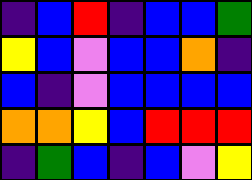[["indigo", "blue", "red", "indigo", "blue", "blue", "green"], ["yellow", "blue", "violet", "blue", "blue", "orange", "indigo"], ["blue", "indigo", "violet", "blue", "blue", "blue", "blue"], ["orange", "orange", "yellow", "blue", "red", "red", "red"], ["indigo", "green", "blue", "indigo", "blue", "violet", "yellow"]]